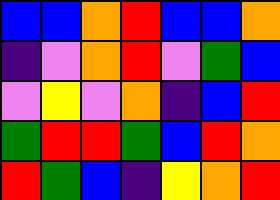[["blue", "blue", "orange", "red", "blue", "blue", "orange"], ["indigo", "violet", "orange", "red", "violet", "green", "blue"], ["violet", "yellow", "violet", "orange", "indigo", "blue", "red"], ["green", "red", "red", "green", "blue", "red", "orange"], ["red", "green", "blue", "indigo", "yellow", "orange", "red"]]